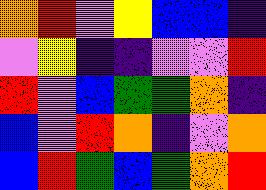[["orange", "red", "violet", "yellow", "blue", "blue", "indigo"], ["violet", "yellow", "indigo", "indigo", "violet", "violet", "red"], ["red", "violet", "blue", "green", "green", "orange", "indigo"], ["blue", "violet", "red", "orange", "indigo", "violet", "orange"], ["blue", "red", "green", "blue", "green", "orange", "red"]]